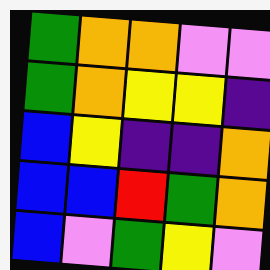[["green", "orange", "orange", "violet", "violet"], ["green", "orange", "yellow", "yellow", "indigo"], ["blue", "yellow", "indigo", "indigo", "orange"], ["blue", "blue", "red", "green", "orange"], ["blue", "violet", "green", "yellow", "violet"]]